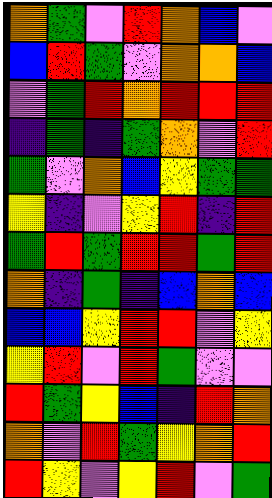[["orange", "green", "violet", "red", "orange", "blue", "violet"], ["blue", "red", "green", "violet", "orange", "orange", "blue"], ["violet", "green", "red", "orange", "red", "red", "red"], ["indigo", "green", "indigo", "green", "orange", "violet", "red"], ["green", "violet", "orange", "blue", "yellow", "green", "green"], ["yellow", "indigo", "violet", "yellow", "red", "indigo", "red"], ["green", "red", "green", "red", "red", "green", "red"], ["orange", "indigo", "green", "indigo", "blue", "orange", "blue"], ["blue", "blue", "yellow", "red", "red", "violet", "yellow"], ["yellow", "red", "violet", "red", "green", "violet", "violet"], ["red", "green", "yellow", "blue", "indigo", "red", "orange"], ["orange", "violet", "red", "green", "yellow", "orange", "red"], ["red", "yellow", "violet", "yellow", "red", "violet", "green"]]